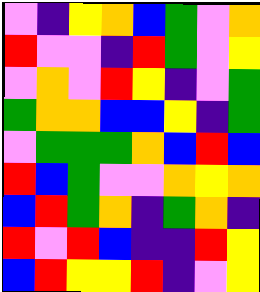[["violet", "indigo", "yellow", "orange", "blue", "green", "violet", "orange"], ["red", "violet", "violet", "indigo", "red", "green", "violet", "yellow"], ["violet", "orange", "violet", "red", "yellow", "indigo", "violet", "green"], ["green", "orange", "orange", "blue", "blue", "yellow", "indigo", "green"], ["violet", "green", "green", "green", "orange", "blue", "red", "blue"], ["red", "blue", "green", "violet", "violet", "orange", "yellow", "orange"], ["blue", "red", "green", "orange", "indigo", "green", "orange", "indigo"], ["red", "violet", "red", "blue", "indigo", "indigo", "red", "yellow"], ["blue", "red", "yellow", "yellow", "red", "indigo", "violet", "yellow"]]